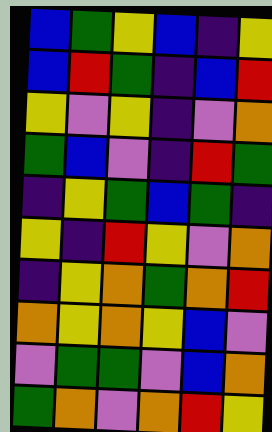[["blue", "green", "yellow", "blue", "indigo", "yellow"], ["blue", "red", "green", "indigo", "blue", "red"], ["yellow", "violet", "yellow", "indigo", "violet", "orange"], ["green", "blue", "violet", "indigo", "red", "green"], ["indigo", "yellow", "green", "blue", "green", "indigo"], ["yellow", "indigo", "red", "yellow", "violet", "orange"], ["indigo", "yellow", "orange", "green", "orange", "red"], ["orange", "yellow", "orange", "yellow", "blue", "violet"], ["violet", "green", "green", "violet", "blue", "orange"], ["green", "orange", "violet", "orange", "red", "yellow"]]